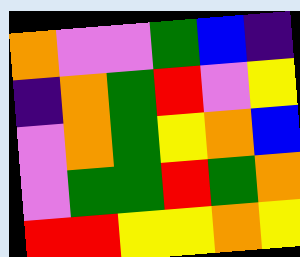[["orange", "violet", "violet", "green", "blue", "indigo"], ["indigo", "orange", "green", "red", "violet", "yellow"], ["violet", "orange", "green", "yellow", "orange", "blue"], ["violet", "green", "green", "red", "green", "orange"], ["red", "red", "yellow", "yellow", "orange", "yellow"]]